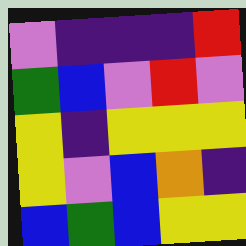[["violet", "indigo", "indigo", "indigo", "red"], ["green", "blue", "violet", "red", "violet"], ["yellow", "indigo", "yellow", "yellow", "yellow"], ["yellow", "violet", "blue", "orange", "indigo"], ["blue", "green", "blue", "yellow", "yellow"]]